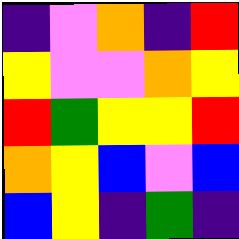[["indigo", "violet", "orange", "indigo", "red"], ["yellow", "violet", "violet", "orange", "yellow"], ["red", "green", "yellow", "yellow", "red"], ["orange", "yellow", "blue", "violet", "blue"], ["blue", "yellow", "indigo", "green", "indigo"]]